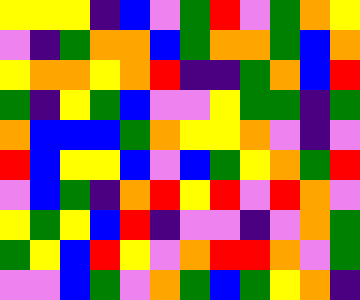[["yellow", "yellow", "yellow", "indigo", "blue", "violet", "green", "red", "violet", "green", "orange", "yellow"], ["violet", "indigo", "green", "orange", "orange", "blue", "green", "orange", "orange", "green", "blue", "orange"], ["yellow", "orange", "orange", "yellow", "orange", "red", "indigo", "indigo", "green", "orange", "blue", "red"], ["green", "indigo", "yellow", "green", "blue", "violet", "violet", "yellow", "green", "green", "indigo", "green"], ["orange", "blue", "blue", "blue", "green", "orange", "yellow", "yellow", "orange", "violet", "indigo", "violet"], ["red", "blue", "yellow", "yellow", "blue", "violet", "blue", "green", "yellow", "orange", "green", "red"], ["violet", "blue", "green", "indigo", "orange", "red", "yellow", "red", "violet", "red", "orange", "violet"], ["yellow", "green", "yellow", "blue", "red", "indigo", "violet", "violet", "indigo", "violet", "orange", "green"], ["green", "yellow", "blue", "red", "yellow", "violet", "orange", "red", "red", "orange", "violet", "green"], ["violet", "violet", "blue", "green", "violet", "orange", "green", "blue", "green", "yellow", "orange", "indigo"]]